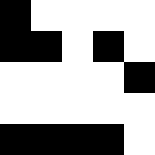[["black", "white", "white", "white", "white"], ["black", "black", "white", "black", "white"], ["white", "white", "white", "white", "black"], ["white", "white", "white", "white", "white"], ["black", "black", "black", "black", "white"]]